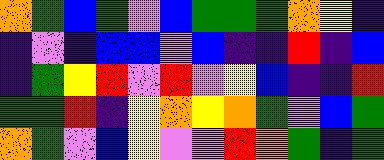[["orange", "green", "blue", "green", "violet", "blue", "green", "green", "green", "orange", "yellow", "indigo"], ["indigo", "violet", "indigo", "blue", "blue", "violet", "blue", "indigo", "indigo", "red", "indigo", "blue"], ["indigo", "green", "yellow", "red", "violet", "red", "violet", "yellow", "blue", "indigo", "indigo", "red"], ["green", "green", "red", "indigo", "yellow", "orange", "yellow", "orange", "green", "violet", "blue", "green"], ["orange", "green", "violet", "blue", "yellow", "violet", "violet", "red", "orange", "green", "indigo", "green"]]